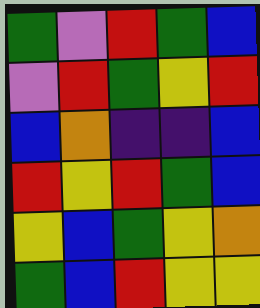[["green", "violet", "red", "green", "blue"], ["violet", "red", "green", "yellow", "red"], ["blue", "orange", "indigo", "indigo", "blue"], ["red", "yellow", "red", "green", "blue"], ["yellow", "blue", "green", "yellow", "orange"], ["green", "blue", "red", "yellow", "yellow"]]